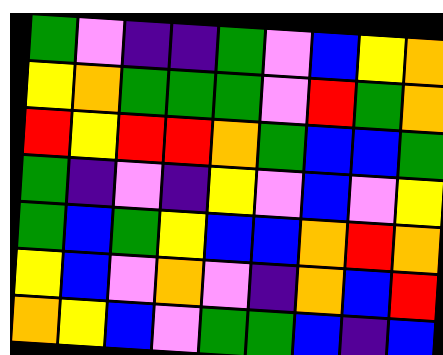[["green", "violet", "indigo", "indigo", "green", "violet", "blue", "yellow", "orange"], ["yellow", "orange", "green", "green", "green", "violet", "red", "green", "orange"], ["red", "yellow", "red", "red", "orange", "green", "blue", "blue", "green"], ["green", "indigo", "violet", "indigo", "yellow", "violet", "blue", "violet", "yellow"], ["green", "blue", "green", "yellow", "blue", "blue", "orange", "red", "orange"], ["yellow", "blue", "violet", "orange", "violet", "indigo", "orange", "blue", "red"], ["orange", "yellow", "blue", "violet", "green", "green", "blue", "indigo", "blue"]]